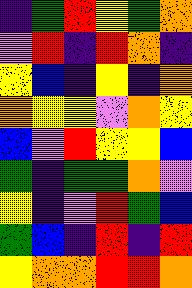[["indigo", "green", "red", "yellow", "green", "orange"], ["violet", "red", "indigo", "red", "orange", "indigo"], ["yellow", "blue", "indigo", "yellow", "indigo", "orange"], ["orange", "yellow", "yellow", "violet", "orange", "yellow"], ["blue", "violet", "red", "yellow", "yellow", "blue"], ["green", "indigo", "green", "green", "orange", "violet"], ["yellow", "indigo", "violet", "red", "green", "blue"], ["green", "blue", "indigo", "red", "indigo", "red"], ["yellow", "orange", "orange", "red", "red", "orange"]]